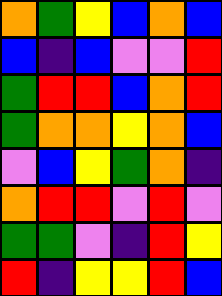[["orange", "green", "yellow", "blue", "orange", "blue"], ["blue", "indigo", "blue", "violet", "violet", "red"], ["green", "red", "red", "blue", "orange", "red"], ["green", "orange", "orange", "yellow", "orange", "blue"], ["violet", "blue", "yellow", "green", "orange", "indigo"], ["orange", "red", "red", "violet", "red", "violet"], ["green", "green", "violet", "indigo", "red", "yellow"], ["red", "indigo", "yellow", "yellow", "red", "blue"]]